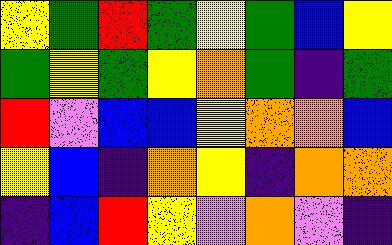[["yellow", "green", "red", "green", "yellow", "green", "blue", "yellow"], ["green", "yellow", "green", "yellow", "orange", "green", "indigo", "green"], ["red", "violet", "blue", "blue", "yellow", "orange", "orange", "blue"], ["yellow", "blue", "indigo", "orange", "yellow", "indigo", "orange", "orange"], ["indigo", "blue", "red", "yellow", "violet", "orange", "violet", "indigo"]]